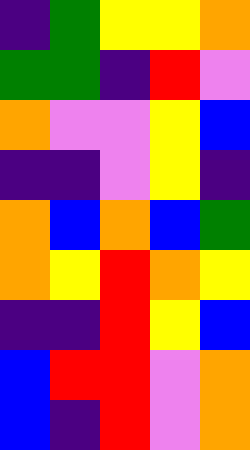[["indigo", "green", "yellow", "yellow", "orange"], ["green", "green", "indigo", "red", "violet"], ["orange", "violet", "violet", "yellow", "blue"], ["indigo", "indigo", "violet", "yellow", "indigo"], ["orange", "blue", "orange", "blue", "green"], ["orange", "yellow", "red", "orange", "yellow"], ["indigo", "indigo", "red", "yellow", "blue"], ["blue", "red", "red", "violet", "orange"], ["blue", "indigo", "red", "violet", "orange"]]